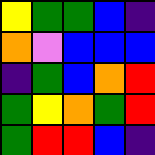[["yellow", "green", "green", "blue", "indigo"], ["orange", "violet", "blue", "blue", "blue"], ["indigo", "green", "blue", "orange", "red"], ["green", "yellow", "orange", "green", "red"], ["green", "red", "red", "blue", "indigo"]]